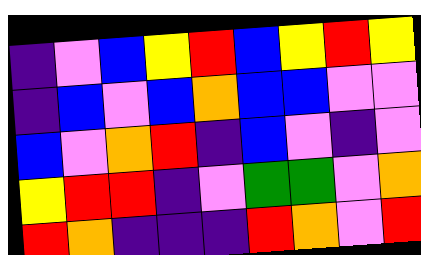[["indigo", "violet", "blue", "yellow", "red", "blue", "yellow", "red", "yellow"], ["indigo", "blue", "violet", "blue", "orange", "blue", "blue", "violet", "violet"], ["blue", "violet", "orange", "red", "indigo", "blue", "violet", "indigo", "violet"], ["yellow", "red", "red", "indigo", "violet", "green", "green", "violet", "orange"], ["red", "orange", "indigo", "indigo", "indigo", "red", "orange", "violet", "red"]]